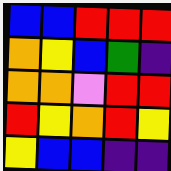[["blue", "blue", "red", "red", "red"], ["orange", "yellow", "blue", "green", "indigo"], ["orange", "orange", "violet", "red", "red"], ["red", "yellow", "orange", "red", "yellow"], ["yellow", "blue", "blue", "indigo", "indigo"]]